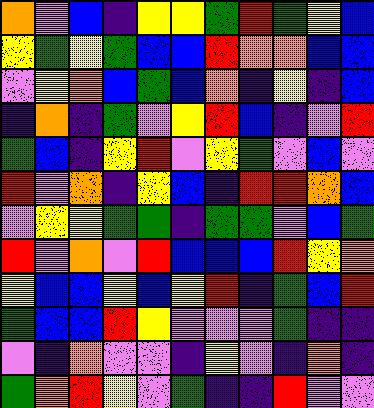[["orange", "violet", "blue", "indigo", "yellow", "yellow", "green", "red", "green", "yellow", "blue"], ["yellow", "green", "yellow", "green", "blue", "blue", "red", "orange", "orange", "blue", "blue"], ["violet", "yellow", "orange", "blue", "green", "blue", "orange", "indigo", "yellow", "indigo", "blue"], ["indigo", "orange", "indigo", "green", "violet", "yellow", "red", "blue", "indigo", "violet", "red"], ["green", "blue", "indigo", "yellow", "red", "violet", "yellow", "green", "violet", "blue", "violet"], ["red", "violet", "orange", "indigo", "yellow", "blue", "indigo", "red", "red", "orange", "blue"], ["violet", "yellow", "yellow", "green", "green", "indigo", "green", "green", "violet", "blue", "green"], ["red", "violet", "orange", "violet", "red", "blue", "blue", "blue", "red", "yellow", "orange"], ["yellow", "blue", "blue", "yellow", "blue", "yellow", "red", "indigo", "green", "blue", "red"], ["green", "blue", "blue", "red", "yellow", "violet", "violet", "violet", "green", "indigo", "indigo"], ["violet", "indigo", "orange", "violet", "violet", "indigo", "yellow", "violet", "indigo", "orange", "indigo"], ["green", "orange", "red", "yellow", "violet", "green", "indigo", "indigo", "red", "violet", "violet"]]